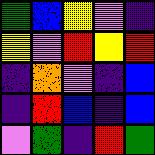[["green", "blue", "yellow", "violet", "indigo"], ["yellow", "violet", "red", "yellow", "red"], ["indigo", "orange", "violet", "indigo", "blue"], ["indigo", "red", "blue", "indigo", "blue"], ["violet", "green", "indigo", "red", "green"]]